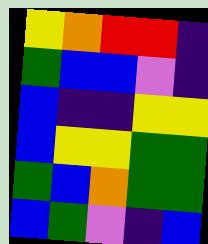[["yellow", "orange", "red", "red", "indigo"], ["green", "blue", "blue", "violet", "indigo"], ["blue", "indigo", "indigo", "yellow", "yellow"], ["blue", "yellow", "yellow", "green", "green"], ["green", "blue", "orange", "green", "green"], ["blue", "green", "violet", "indigo", "blue"]]